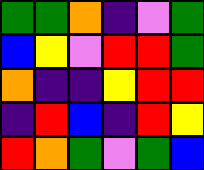[["green", "green", "orange", "indigo", "violet", "green"], ["blue", "yellow", "violet", "red", "red", "green"], ["orange", "indigo", "indigo", "yellow", "red", "red"], ["indigo", "red", "blue", "indigo", "red", "yellow"], ["red", "orange", "green", "violet", "green", "blue"]]